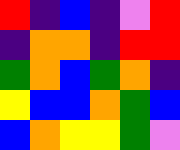[["red", "indigo", "blue", "indigo", "violet", "red"], ["indigo", "orange", "orange", "indigo", "red", "red"], ["green", "orange", "blue", "green", "orange", "indigo"], ["yellow", "blue", "blue", "orange", "green", "blue"], ["blue", "orange", "yellow", "yellow", "green", "violet"]]